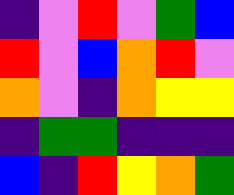[["indigo", "violet", "red", "violet", "green", "blue"], ["red", "violet", "blue", "orange", "red", "violet"], ["orange", "violet", "indigo", "orange", "yellow", "yellow"], ["indigo", "green", "green", "indigo", "indigo", "indigo"], ["blue", "indigo", "red", "yellow", "orange", "green"]]